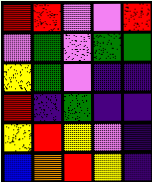[["red", "red", "violet", "violet", "red"], ["violet", "green", "violet", "green", "green"], ["yellow", "green", "violet", "indigo", "indigo"], ["red", "indigo", "green", "indigo", "indigo"], ["yellow", "red", "yellow", "violet", "indigo"], ["blue", "orange", "red", "yellow", "indigo"]]